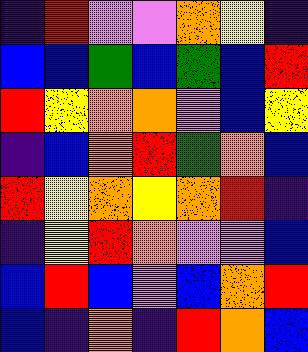[["indigo", "red", "violet", "violet", "orange", "yellow", "indigo"], ["blue", "blue", "green", "blue", "green", "blue", "red"], ["red", "yellow", "orange", "orange", "violet", "blue", "yellow"], ["indigo", "blue", "orange", "red", "green", "orange", "blue"], ["red", "yellow", "orange", "yellow", "orange", "red", "indigo"], ["indigo", "yellow", "red", "orange", "violet", "violet", "blue"], ["blue", "red", "blue", "violet", "blue", "orange", "red"], ["blue", "indigo", "orange", "indigo", "red", "orange", "blue"]]